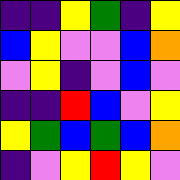[["indigo", "indigo", "yellow", "green", "indigo", "yellow"], ["blue", "yellow", "violet", "violet", "blue", "orange"], ["violet", "yellow", "indigo", "violet", "blue", "violet"], ["indigo", "indigo", "red", "blue", "violet", "yellow"], ["yellow", "green", "blue", "green", "blue", "orange"], ["indigo", "violet", "yellow", "red", "yellow", "violet"]]